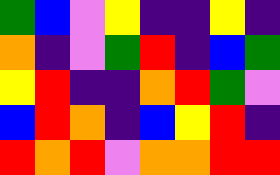[["green", "blue", "violet", "yellow", "indigo", "indigo", "yellow", "indigo"], ["orange", "indigo", "violet", "green", "red", "indigo", "blue", "green"], ["yellow", "red", "indigo", "indigo", "orange", "red", "green", "violet"], ["blue", "red", "orange", "indigo", "blue", "yellow", "red", "indigo"], ["red", "orange", "red", "violet", "orange", "orange", "red", "red"]]